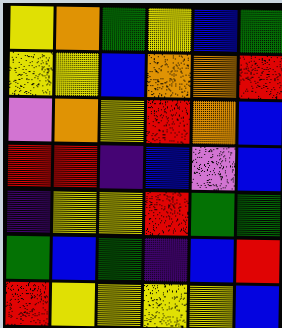[["yellow", "orange", "green", "yellow", "blue", "green"], ["yellow", "yellow", "blue", "orange", "orange", "red"], ["violet", "orange", "yellow", "red", "orange", "blue"], ["red", "red", "indigo", "blue", "violet", "blue"], ["indigo", "yellow", "yellow", "red", "green", "green"], ["green", "blue", "green", "indigo", "blue", "red"], ["red", "yellow", "yellow", "yellow", "yellow", "blue"]]